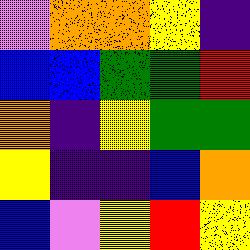[["violet", "orange", "orange", "yellow", "indigo"], ["blue", "blue", "green", "green", "red"], ["orange", "indigo", "yellow", "green", "green"], ["yellow", "indigo", "indigo", "blue", "orange"], ["blue", "violet", "yellow", "red", "yellow"]]